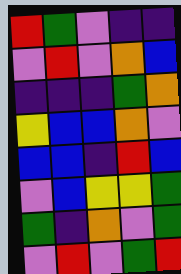[["red", "green", "violet", "indigo", "indigo"], ["violet", "red", "violet", "orange", "blue"], ["indigo", "indigo", "indigo", "green", "orange"], ["yellow", "blue", "blue", "orange", "violet"], ["blue", "blue", "indigo", "red", "blue"], ["violet", "blue", "yellow", "yellow", "green"], ["green", "indigo", "orange", "violet", "green"], ["violet", "red", "violet", "green", "red"]]